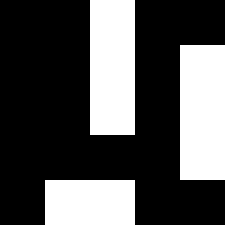[["black", "black", "white", "black", "black"], ["black", "black", "white", "black", "white"], ["black", "black", "white", "black", "white"], ["black", "black", "black", "black", "white"], ["black", "white", "white", "black", "black"]]